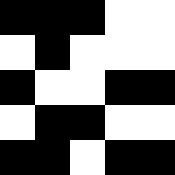[["black", "black", "black", "white", "white"], ["white", "black", "white", "white", "white"], ["black", "white", "white", "black", "black"], ["white", "black", "black", "white", "white"], ["black", "black", "white", "black", "black"]]